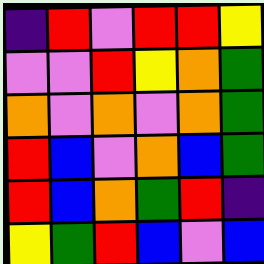[["indigo", "red", "violet", "red", "red", "yellow"], ["violet", "violet", "red", "yellow", "orange", "green"], ["orange", "violet", "orange", "violet", "orange", "green"], ["red", "blue", "violet", "orange", "blue", "green"], ["red", "blue", "orange", "green", "red", "indigo"], ["yellow", "green", "red", "blue", "violet", "blue"]]